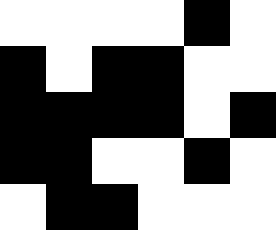[["white", "white", "white", "white", "black", "white"], ["black", "white", "black", "black", "white", "white"], ["black", "black", "black", "black", "white", "black"], ["black", "black", "white", "white", "black", "white"], ["white", "black", "black", "white", "white", "white"]]